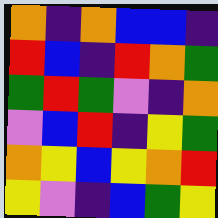[["orange", "indigo", "orange", "blue", "blue", "indigo"], ["red", "blue", "indigo", "red", "orange", "green"], ["green", "red", "green", "violet", "indigo", "orange"], ["violet", "blue", "red", "indigo", "yellow", "green"], ["orange", "yellow", "blue", "yellow", "orange", "red"], ["yellow", "violet", "indigo", "blue", "green", "yellow"]]